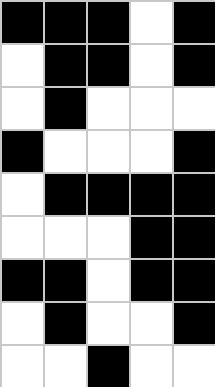[["black", "black", "black", "white", "black"], ["white", "black", "black", "white", "black"], ["white", "black", "white", "white", "white"], ["black", "white", "white", "white", "black"], ["white", "black", "black", "black", "black"], ["white", "white", "white", "black", "black"], ["black", "black", "white", "black", "black"], ["white", "black", "white", "white", "black"], ["white", "white", "black", "white", "white"]]